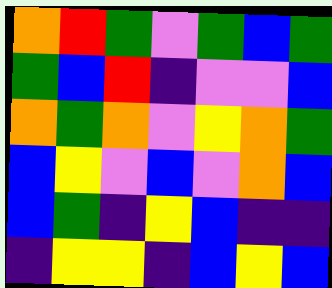[["orange", "red", "green", "violet", "green", "blue", "green"], ["green", "blue", "red", "indigo", "violet", "violet", "blue"], ["orange", "green", "orange", "violet", "yellow", "orange", "green"], ["blue", "yellow", "violet", "blue", "violet", "orange", "blue"], ["blue", "green", "indigo", "yellow", "blue", "indigo", "indigo"], ["indigo", "yellow", "yellow", "indigo", "blue", "yellow", "blue"]]